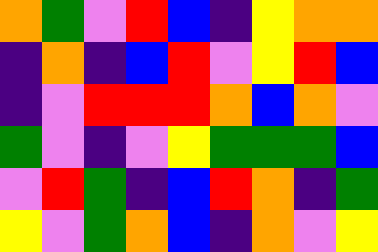[["orange", "green", "violet", "red", "blue", "indigo", "yellow", "orange", "orange"], ["indigo", "orange", "indigo", "blue", "red", "violet", "yellow", "red", "blue"], ["indigo", "violet", "red", "red", "red", "orange", "blue", "orange", "violet"], ["green", "violet", "indigo", "violet", "yellow", "green", "green", "green", "blue"], ["violet", "red", "green", "indigo", "blue", "red", "orange", "indigo", "green"], ["yellow", "violet", "green", "orange", "blue", "indigo", "orange", "violet", "yellow"]]